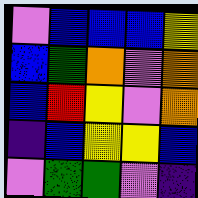[["violet", "blue", "blue", "blue", "yellow"], ["blue", "green", "orange", "violet", "orange"], ["blue", "red", "yellow", "violet", "orange"], ["indigo", "blue", "yellow", "yellow", "blue"], ["violet", "green", "green", "violet", "indigo"]]